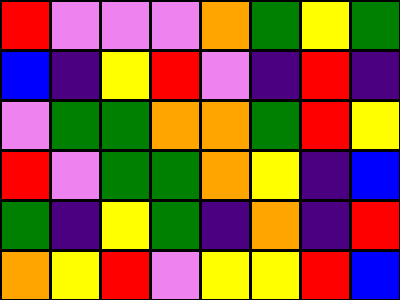[["red", "violet", "violet", "violet", "orange", "green", "yellow", "green"], ["blue", "indigo", "yellow", "red", "violet", "indigo", "red", "indigo"], ["violet", "green", "green", "orange", "orange", "green", "red", "yellow"], ["red", "violet", "green", "green", "orange", "yellow", "indigo", "blue"], ["green", "indigo", "yellow", "green", "indigo", "orange", "indigo", "red"], ["orange", "yellow", "red", "violet", "yellow", "yellow", "red", "blue"]]